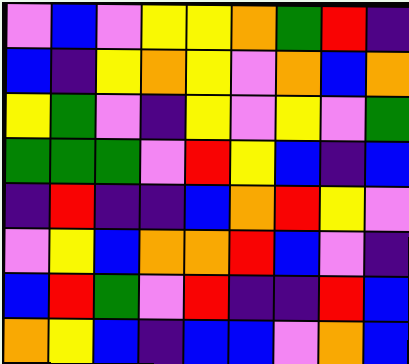[["violet", "blue", "violet", "yellow", "yellow", "orange", "green", "red", "indigo"], ["blue", "indigo", "yellow", "orange", "yellow", "violet", "orange", "blue", "orange"], ["yellow", "green", "violet", "indigo", "yellow", "violet", "yellow", "violet", "green"], ["green", "green", "green", "violet", "red", "yellow", "blue", "indigo", "blue"], ["indigo", "red", "indigo", "indigo", "blue", "orange", "red", "yellow", "violet"], ["violet", "yellow", "blue", "orange", "orange", "red", "blue", "violet", "indigo"], ["blue", "red", "green", "violet", "red", "indigo", "indigo", "red", "blue"], ["orange", "yellow", "blue", "indigo", "blue", "blue", "violet", "orange", "blue"]]